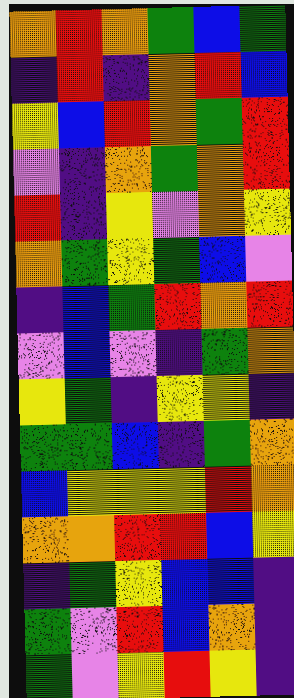[["orange", "red", "orange", "green", "blue", "green"], ["indigo", "red", "indigo", "orange", "red", "blue"], ["yellow", "blue", "red", "orange", "green", "red"], ["violet", "indigo", "orange", "green", "orange", "red"], ["red", "indigo", "yellow", "violet", "orange", "yellow"], ["orange", "green", "yellow", "green", "blue", "violet"], ["indigo", "blue", "green", "red", "orange", "red"], ["violet", "blue", "violet", "indigo", "green", "orange"], ["yellow", "green", "indigo", "yellow", "yellow", "indigo"], ["green", "green", "blue", "indigo", "green", "orange"], ["blue", "yellow", "yellow", "yellow", "red", "orange"], ["orange", "orange", "red", "red", "blue", "yellow"], ["indigo", "green", "yellow", "blue", "blue", "indigo"], ["green", "violet", "red", "blue", "orange", "indigo"], ["green", "violet", "yellow", "red", "yellow", "indigo"]]